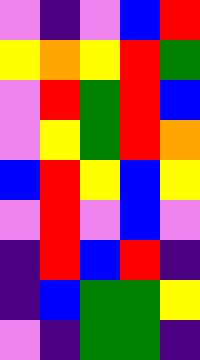[["violet", "indigo", "violet", "blue", "red"], ["yellow", "orange", "yellow", "red", "green"], ["violet", "red", "green", "red", "blue"], ["violet", "yellow", "green", "red", "orange"], ["blue", "red", "yellow", "blue", "yellow"], ["violet", "red", "violet", "blue", "violet"], ["indigo", "red", "blue", "red", "indigo"], ["indigo", "blue", "green", "green", "yellow"], ["violet", "indigo", "green", "green", "indigo"]]